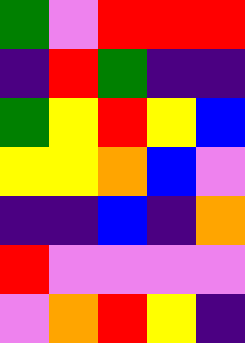[["green", "violet", "red", "red", "red"], ["indigo", "red", "green", "indigo", "indigo"], ["green", "yellow", "red", "yellow", "blue"], ["yellow", "yellow", "orange", "blue", "violet"], ["indigo", "indigo", "blue", "indigo", "orange"], ["red", "violet", "violet", "violet", "violet"], ["violet", "orange", "red", "yellow", "indigo"]]